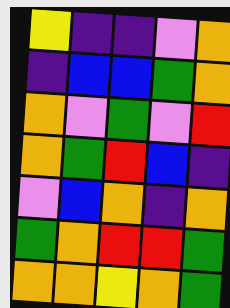[["yellow", "indigo", "indigo", "violet", "orange"], ["indigo", "blue", "blue", "green", "orange"], ["orange", "violet", "green", "violet", "red"], ["orange", "green", "red", "blue", "indigo"], ["violet", "blue", "orange", "indigo", "orange"], ["green", "orange", "red", "red", "green"], ["orange", "orange", "yellow", "orange", "green"]]